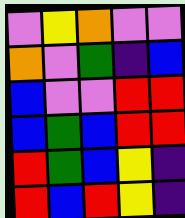[["violet", "yellow", "orange", "violet", "violet"], ["orange", "violet", "green", "indigo", "blue"], ["blue", "violet", "violet", "red", "red"], ["blue", "green", "blue", "red", "red"], ["red", "green", "blue", "yellow", "indigo"], ["red", "blue", "red", "yellow", "indigo"]]